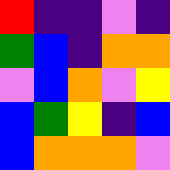[["red", "indigo", "indigo", "violet", "indigo"], ["green", "blue", "indigo", "orange", "orange"], ["violet", "blue", "orange", "violet", "yellow"], ["blue", "green", "yellow", "indigo", "blue"], ["blue", "orange", "orange", "orange", "violet"]]